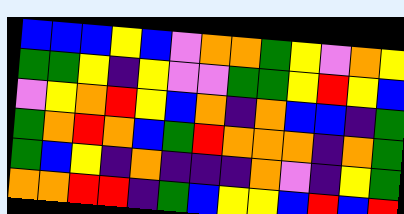[["blue", "blue", "blue", "yellow", "blue", "violet", "orange", "orange", "green", "yellow", "violet", "orange", "yellow"], ["green", "green", "yellow", "indigo", "yellow", "violet", "violet", "green", "green", "yellow", "red", "yellow", "blue"], ["violet", "yellow", "orange", "red", "yellow", "blue", "orange", "indigo", "orange", "blue", "blue", "indigo", "green"], ["green", "orange", "red", "orange", "blue", "green", "red", "orange", "orange", "orange", "indigo", "orange", "green"], ["green", "blue", "yellow", "indigo", "orange", "indigo", "indigo", "indigo", "orange", "violet", "indigo", "yellow", "green"], ["orange", "orange", "red", "red", "indigo", "green", "blue", "yellow", "yellow", "blue", "red", "blue", "red"]]